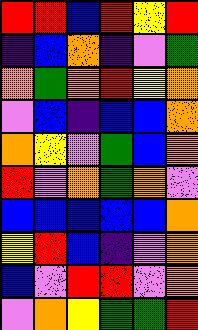[["red", "red", "blue", "red", "yellow", "red"], ["indigo", "blue", "orange", "indigo", "violet", "green"], ["orange", "green", "orange", "red", "yellow", "orange"], ["violet", "blue", "indigo", "blue", "blue", "orange"], ["orange", "yellow", "violet", "green", "blue", "orange"], ["red", "violet", "orange", "green", "orange", "violet"], ["blue", "blue", "blue", "blue", "blue", "orange"], ["yellow", "red", "blue", "indigo", "violet", "orange"], ["blue", "violet", "red", "red", "violet", "orange"], ["violet", "orange", "yellow", "green", "green", "red"]]